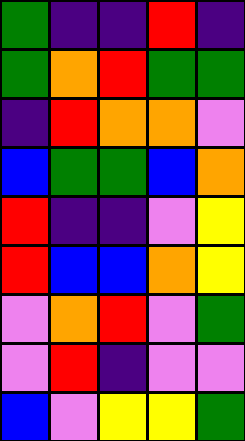[["green", "indigo", "indigo", "red", "indigo"], ["green", "orange", "red", "green", "green"], ["indigo", "red", "orange", "orange", "violet"], ["blue", "green", "green", "blue", "orange"], ["red", "indigo", "indigo", "violet", "yellow"], ["red", "blue", "blue", "orange", "yellow"], ["violet", "orange", "red", "violet", "green"], ["violet", "red", "indigo", "violet", "violet"], ["blue", "violet", "yellow", "yellow", "green"]]